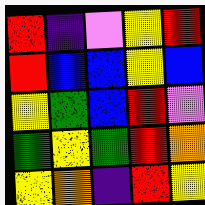[["red", "indigo", "violet", "yellow", "red"], ["red", "blue", "blue", "yellow", "blue"], ["yellow", "green", "blue", "red", "violet"], ["green", "yellow", "green", "red", "orange"], ["yellow", "orange", "indigo", "red", "yellow"]]